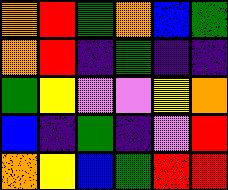[["orange", "red", "green", "orange", "blue", "green"], ["orange", "red", "indigo", "green", "indigo", "indigo"], ["green", "yellow", "violet", "violet", "yellow", "orange"], ["blue", "indigo", "green", "indigo", "violet", "red"], ["orange", "yellow", "blue", "green", "red", "red"]]